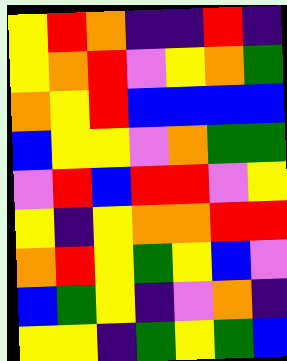[["yellow", "red", "orange", "indigo", "indigo", "red", "indigo"], ["yellow", "orange", "red", "violet", "yellow", "orange", "green"], ["orange", "yellow", "red", "blue", "blue", "blue", "blue"], ["blue", "yellow", "yellow", "violet", "orange", "green", "green"], ["violet", "red", "blue", "red", "red", "violet", "yellow"], ["yellow", "indigo", "yellow", "orange", "orange", "red", "red"], ["orange", "red", "yellow", "green", "yellow", "blue", "violet"], ["blue", "green", "yellow", "indigo", "violet", "orange", "indigo"], ["yellow", "yellow", "indigo", "green", "yellow", "green", "blue"]]